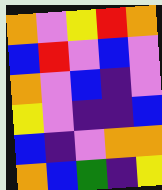[["orange", "violet", "yellow", "red", "orange"], ["blue", "red", "violet", "blue", "violet"], ["orange", "violet", "blue", "indigo", "violet"], ["yellow", "violet", "indigo", "indigo", "blue"], ["blue", "indigo", "violet", "orange", "orange"], ["orange", "blue", "green", "indigo", "yellow"]]